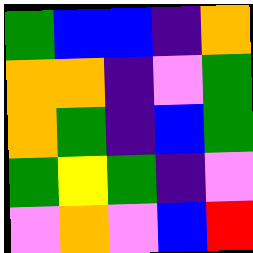[["green", "blue", "blue", "indigo", "orange"], ["orange", "orange", "indigo", "violet", "green"], ["orange", "green", "indigo", "blue", "green"], ["green", "yellow", "green", "indigo", "violet"], ["violet", "orange", "violet", "blue", "red"]]